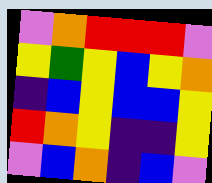[["violet", "orange", "red", "red", "red", "violet"], ["yellow", "green", "yellow", "blue", "yellow", "orange"], ["indigo", "blue", "yellow", "blue", "blue", "yellow"], ["red", "orange", "yellow", "indigo", "indigo", "yellow"], ["violet", "blue", "orange", "indigo", "blue", "violet"]]